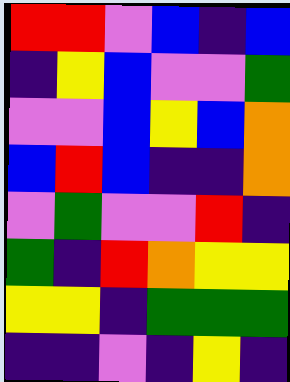[["red", "red", "violet", "blue", "indigo", "blue"], ["indigo", "yellow", "blue", "violet", "violet", "green"], ["violet", "violet", "blue", "yellow", "blue", "orange"], ["blue", "red", "blue", "indigo", "indigo", "orange"], ["violet", "green", "violet", "violet", "red", "indigo"], ["green", "indigo", "red", "orange", "yellow", "yellow"], ["yellow", "yellow", "indigo", "green", "green", "green"], ["indigo", "indigo", "violet", "indigo", "yellow", "indigo"]]